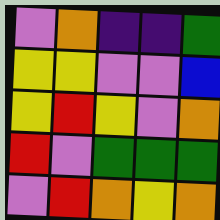[["violet", "orange", "indigo", "indigo", "green"], ["yellow", "yellow", "violet", "violet", "blue"], ["yellow", "red", "yellow", "violet", "orange"], ["red", "violet", "green", "green", "green"], ["violet", "red", "orange", "yellow", "orange"]]